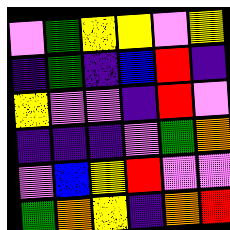[["violet", "green", "yellow", "yellow", "violet", "yellow"], ["indigo", "green", "indigo", "blue", "red", "indigo"], ["yellow", "violet", "violet", "indigo", "red", "violet"], ["indigo", "indigo", "indigo", "violet", "green", "orange"], ["violet", "blue", "yellow", "red", "violet", "violet"], ["green", "orange", "yellow", "indigo", "orange", "red"]]